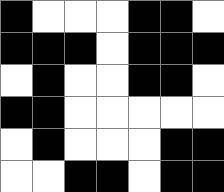[["black", "white", "white", "white", "black", "black", "white"], ["black", "black", "black", "white", "black", "black", "black"], ["white", "black", "white", "white", "black", "black", "white"], ["black", "black", "white", "white", "white", "white", "white"], ["white", "black", "white", "white", "white", "black", "black"], ["white", "white", "black", "black", "white", "black", "black"]]